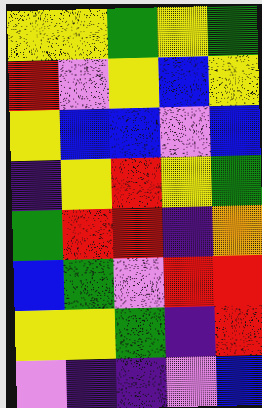[["yellow", "yellow", "green", "yellow", "green"], ["red", "violet", "yellow", "blue", "yellow"], ["yellow", "blue", "blue", "violet", "blue"], ["indigo", "yellow", "red", "yellow", "green"], ["green", "red", "red", "indigo", "orange"], ["blue", "green", "violet", "red", "red"], ["yellow", "yellow", "green", "indigo", "red"], ["violet", "indigo", "indigo", "violet", "blue"]]